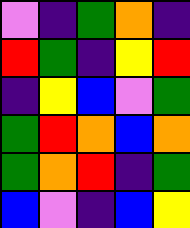[["violet", "indigo", "green", "orange", "indigo"], ["red", "green", "indigo", "yellow", "red"], ["indigo", "yellow", "blue", "violet", "green"], ["green", "red", "orange", "blue", "orange"], ["green", "orange", "red", "indigo", "green"], ["blue", "violet", "indigo", "blue", "yellow"]]